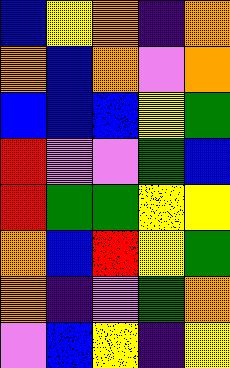[["blue", "yellow", "orange", "indigo", "orange"], ["orange", "blue", "orange", "violet", "orange"], ["blue", "blue", "blue", "yellow", "green"], ["red", "violet", "violet", "green", "blue"], ["red", "green", "green", "yellow", "yellow"], ["orange", "blue", "red", "yellow", "green"], ["orange", "indigo", "violet", "green", "orange"], ["violet", "blue", "yellow", "indigo", "yellow"]]